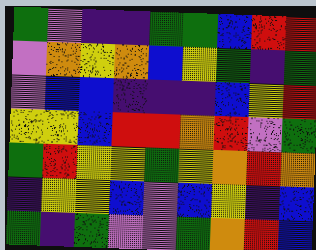[["green", "violet", "indigo", "indigo", "green", "green", "blue", "red", "red"], ["violet", "orange", "yellow", "orange", "blue", "yellow", "green", "indigo", "green"], ["violet", "blue", "blue", "indigo", "indigo", "indigo", "blue", "yellow", "red"], ["yellow", "yellow", "blue", "red", "red", "orange", "red", "violet", "green"], ["green", "red", "yellow", "yellow", "green", "yellow", "orange", "red", "orange"], ["indigo", "yellow", "yellow", "blue", "violet", "blue", "yellow", "indigo", "blue"], ["green", "indigo", "green", "violet", "violet", "green", "orange", "red", "blue"]]